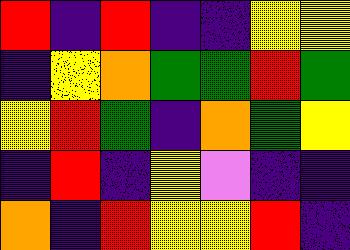[["red", "indigo", "red", "indigo", "indigo", "yellow", "yellow"], ["indigo", "yellow", "orange", "green", "green", "red", "green"], ["yellow", "red", "green", "indigo", "orange", "green", "yellow"], ["indigo", "red", "indigo", "yellow", "violet", "indigo", "indigo"], ["orange", "indigo", "red", "yellow", "yellow", "red", "indigo"]]